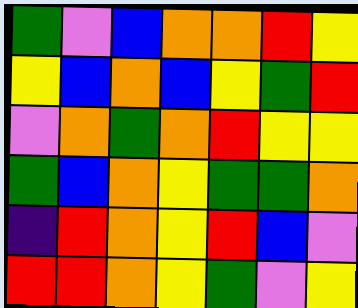[["green", "violet", "blue", "orange", "orange", "red", "yellow"], ["yellow", "blue", "orange", "blue", "yellow", "green", "red"], ["violet", "orange", "green", "orange", "red", "yellow", "yellow"], ["green", "blue", "orange", "yellow", "green", "green", "orange"], ["indigo", "red", "orange", "yellow", "red", "blue", "violet"], ["red", "red", "orange", "yellow", "green", "violet", "yellow"]]